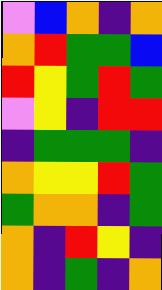[["violet", "blue", "orange", "indigo", "orange"], ["orange", "red", "green", "green", "blue"], ["red", "yellow", "green", "red", "green"], ["violet", "yellow", "indigo", "red", "red"], ["indigo", "green", "green", "green", "indigo"], ["orange", "yellow", "yellow", "red", "green"], ["green", "orange", "orange", "indigo", "green"], ["orange", "indigo", "red", "yellow", "indigo"], ["orange", "indigo", "green", "indigo", "orange"]]